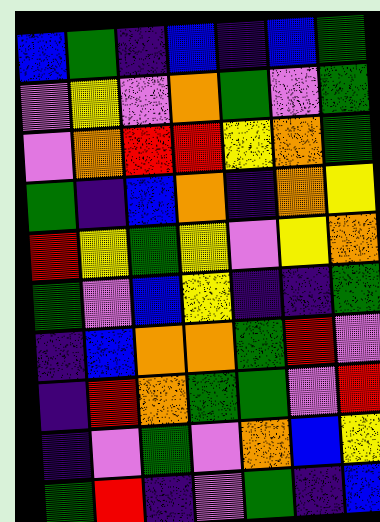[["blue", "green", "indigo", "blue", "indigo", "blue", "green"], ["violet", "yellow", "violet", "orange", "green", "violet", "green"], ["violet", "orange", "red", "red", "yellow", "orange", "green"], ["green", "indigo", "blue", "orange", "indigo", "orange", "yellow"], ["red", "yellow", "green", "yellow", "violet", "yellow", "orange"], ["green", "violet", "blue", "yellow", "indigo", "indigo", "green"], ["indigo", "blue", "orange", "orange", "green", "red", "violet"], ["indigo", "red", "orange", "green", "green", "violet", "red"], ["indigo", "violet", "green", "violet", "orange", "blue", "yellow"], ["green", "red", "indigo", "violet", "green", "indigo", "blue"]]